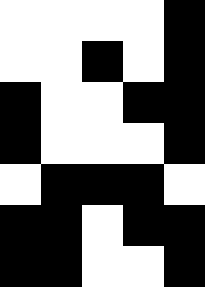[["white", "white", "white", "white", "black"], ["white", "white", "black", "white", "black"], ["black", "white", "white", "black", "black"], ["black", "white", "white", "white", "black"], ["white", "black", "black", "black", "white"], ["black", "black", "white", "black", "black"], ["black", "black", "white", "white", "black"]]